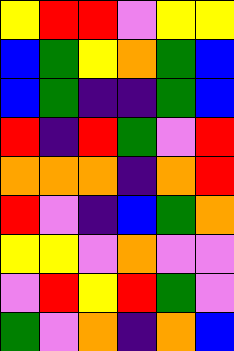[["yellow", "red", "red", "violet", "yellow", "yellow"], ["blue", "green", "yellow", "orange", "green", "blue"], ["blue", "green", "indigo", "indigo", "green", "blue"], ["red", "indigo", "red", "green", "violet", "red"], ["orange", "orange", "orange", "indigo", "orange", "red"], ["red", "violet", "indigo", "blue", "green", "orange"], ["yellow", "yellow", "violet", "orange", "violet", "violet"], ["violet", "red", "yellow", "red", "green", "violet"], ["green", "violet", "orange", "indigo", "orange", "blue"]]